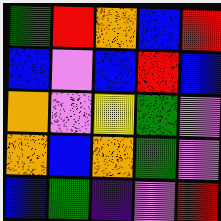[["green", "red", "orange", "blue", "red"], ["blue", "violet", "blue", "red", "blue"], ["orange", "violet", "yellow", "green", "violet"], ["orange", "blue", "orange", "green", "violet"], ["blue", "green", "indigo", "violet", "red"]]